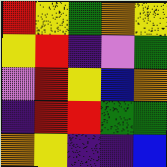[["red", "yellow", "green", "orange", "yellow"], ["yellow", "red", "indigo", "violet", "green"], ["violet", "red", "yellow", "blue", "orange"], ["indigo", "red", "red", "green", "green"], ["orange", "yellow", "indigo", "indigo", "blue"]]